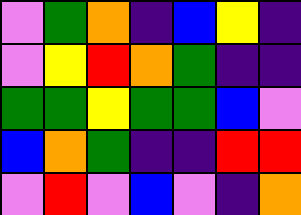[["violet", "green", "orange", "indigo", "blue", "yellow", "indigo"], ["violet", "yellow", "red", "orange", "green", "indigo", "indigo"], ["green", "green", "yellow", "green", "green", "blue", "violet"], ["blue", "orange", "green", "indigo", "indigo", "red", "red"], ["violet", "red", "violet", "blue", "violet", "indigo", "orange"]]